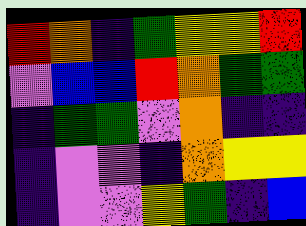[["red", "orange", "indigo", "green", "yellow", "yellow", "red"], ["violet", "blue", "blue", "red", "orange", "green", "green"], ["indigo", "green", "green", "violet", "orange", "indigo", "indigo"], ["indigo", "violet", "violet", "indigo", "orange", "yellow", "yellow"], ["indigo", "violet", "violet", "yellow", "green", "indigo", "blue"]]